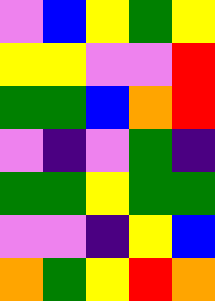[["violet", "blue", "yellow", "green", "yellow"], ["yellow", "yellow", "violet", "violet", "red"], ["green", "green", "blue", "orange", "red"], ["violet", "indigo", "violet", "green", "indigo"], ["green", "green", "yellow", "green", "green"], ["violet", "violet", "indigo", "yellow", "blue"], ["orange", "green", "yellow", "red", "orange"]]